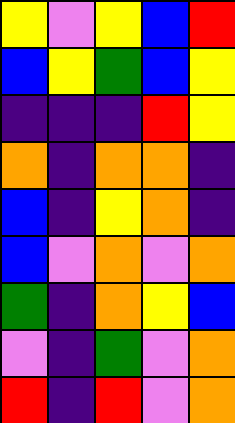[["yellow", "violet", "yellow", "blue", "red"], ["blue", "yellow", "green", "blue", "yellow"], ["indigo", "indigo", "indigo", "red", "yellow"], ["orange", "indigo", "orange", "orange", "indigo"], ["blue", "indigo", "yellow", "orange", "indigo"], ["blue", "violet", "orange", "violet", "orange"], ["green", "indigo", "orange", "yellow", "blue"], ["violet", "indigo", "green", "violet", "orange"], ["red", "indigo", "red", "violet", "orange"]]